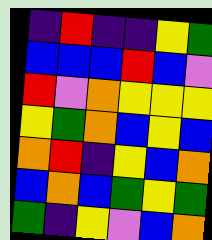[["indigo", "red", "indigo", "indigo", "yellow", "green"], ["blue", "blue", "blue", "red", "blue", "violet"], ["red", "violet", "orange", "yellow", "yellow", "yellow"], ["yellow", "green", "orange", "blue", "yellow", "blue"], ["orange", "red", "indigo", "yellow", "blue", "orange"], ["blue", "orange", "blue", "green", "yellow", "green"], ["green", "indigo", "yellow", "violet", "blue", "orange"]]